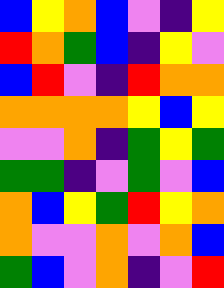[["blue", "yellow", "orange", "blue", "violet", "indigo", "yellow"], ["red", "orange", "green", "blue", "indigo", "yellow", "violet"], ["blue", "red", "violet", "indigo", "red", "orange", "orange"], ["orange", "orange", "orange", "orange", "yellow", "blue", "yellow"], ["violet", "violet", "orange", "indigo", "green", "yellow", "green"], ["green", "green", "indigo", "violet", "green", "violet", "blue"], ["orange", "blue", "yellow", "green", "red", "yellow", "orange"], ["orange", "violet", "violet", "orange", "violet", "orange", "blue"], ["green", "blue", "violet", "orange", "indigo", "violet", "red"]]